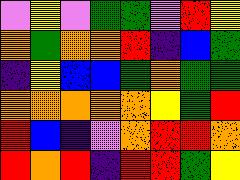[["violet", "yellow", "violet", "green", "green", "violet", "red", "yellow"], ["orange", "green", "orange", "orange", "red", "indigo", "blue", "green"], ["indigo", "yellow", "blue", "blue", "green", "orange", "green", "green"], ["orange", "orange", "orange", "orange", "orange", "yellow", "green", "red"], ["red", "blue", "indigo", "violet", "orange", "red", "red", "orange"], ["red", "orange", "red", "indigo", "red", "red", "green", "yellow"]]